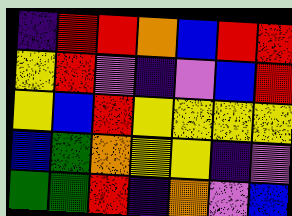[["indigo", "red", "red", "orange", "blue", "red", "red"], ["yellow", "red", "violet", "indigo", "violet", "blue", "red"], ["yellow", "blue", "red", "yellow", "yellow", "yellow", "yellow"], ["blue", "green", "orange", "yellow", "yellow", "indigo", "violet"], ["green", "green", "red", "indigo", "orange", "violet", "blue"]]